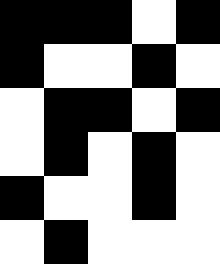[["black", "black", "black", "white", "black"], ["black", "white", "white", "black", "white"], ["white", "black", "black", "white", "black"], ["white", "black", "white", "black", "white"], ["black", "white", "white", "black", "white"], ["white", "black", "white", "white", "white"]]